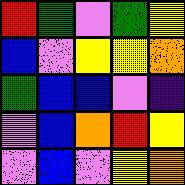[["red", "green", "violet", "green", "yellow"], ["blue", "violet", "yellow", "yellow", "orange"], ["green", "blue", "blue", "violet", "indigo"], ["violet", "blue", "orange", "red", "yellow"], ["violet", "blue", "violet", "yellow", "orange"]]